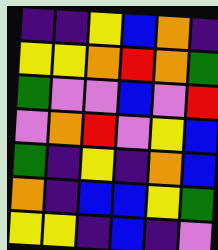[["indigo", "indigo", "yellow", "blue", "orange", "indigo"], ["yellow", "yellow", "orange", "red", "orange", "green"], ["green", "violet", "violet", "blue", "violet", "red"], ["violet", "orange", "red", "violet", "yellow", "blue"], ["green", "indigo", "yellow", "indigo", "orange", "blue"], ["orange", "indigo", "blue", "blue", "yellow", "green"], ["yellow", "yellow", "indigo", "blue", "indigo", "violet"]]